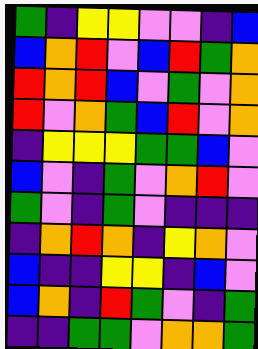[["green", "indigo", "yellow", "yellow", "violet", "violet", "indigo", "blue"], ["blue", "orange", "red", "violet", "blue", "red", "green", "orange"], ["red", "orange", "red", "blue", "violet", "green", "violet", "orange"], ["red", "violet", "orange", "green", "blue", "red", "violet", "orange"], ["indigo", "yellow", "yellow", "yellow", "green", "green", "blue", "violet"], ["blue", "violet", "indigo", "green", "violet", "orange", "red", "violet"], ["green", "violet", "indigo", "green", "violet", "indigo", "indigo", "indigo"], ["indigo", "orange", "red", "orange", "indigo", "yellow", "orange", "violet"], ["blue", "indigo", "indigo", "yellow", "yellow", "indigo", "blue", "violet"], ["blue", "orange", "indigo", "red", "green", "violet", "indigo", "green"], ["indigo", "indigo", "green", "green", "violet", "orange", "orange", "green"]]